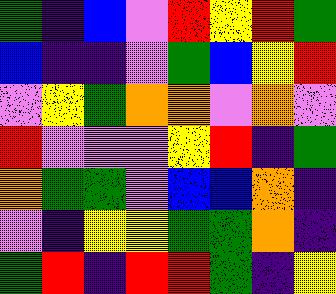[["green", "indigo", "blue", "violet", "red", "yellow", "red", "green"], ["blue", "indigo", "indigo", "violet", "green", "blue", "yellow", "red"], ["violet", "yellow", "green", "orange", "orange", "violet", "orange", "violet"], ["red", "violet", "violet", "violet", "yellow", "red", "indigo", "green"], ["orange", "green", "green", "violet", "blue", "blue", "orange", "indigo"], ["violet", "indigo", "yellow", "yellow", "green", "green", "orange", "indigo"], ["green", "red", "indigo", "red", "red", "green", "indigo", "yellow"]]